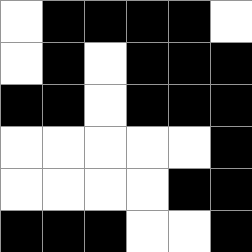[["white", "black", "black", "black", "black", "white"], ["white", "black", "white", "black", "black", "black"], ["black", "black", "white", "black", "black", "black"], ["white", "white", "white", "white", "white", "black"], ["white", "white", "white", "white", "black", "black"], ["black", "black", "black", "white", "white", "black"]]